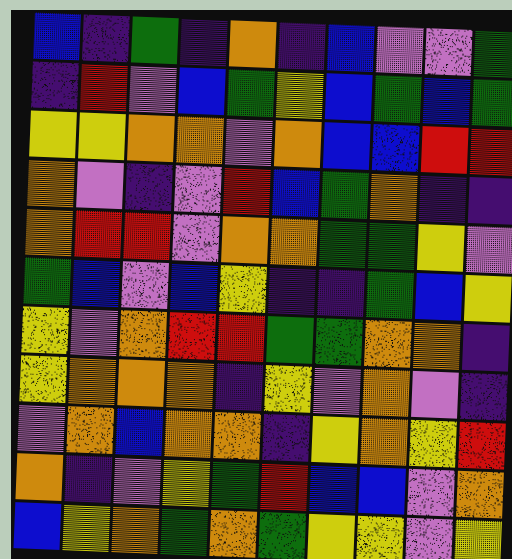[["blue", "indigo", "green", "indigo", "orange", "indigo", "blue", "violet", "violet", "green"], ["indigo", "red", "violet", "blue", "green", "yellow", "blue", "green", "blue", "green"], ["yellow", "yellow", "orange", "orange", "violet", "orange", "blue", "blue", "red", "red"], ["orange", "violet", "indigo", "violet", "red", "blue", "green", "orange", "indigo", "indigo"], ["orange", "red", "red", "violet", "orange", "orange", "green", "green", "yellow", "violet"], ["green", "blue", "violet", "blue", "yellow", "indigo", "indigo", "green", "blue", "yellow"], ["yellow", "violet", "orange", "red", "red", "green", "green", "orange", "orange", "indigo"], ["yellow", "orange", "orange", "orange", "indigo", "yellow", "violet", "orange", "violet", "indigo"], ["violet", "orange", "blue", "orange", "orange", "indigo", "yellow", "orange", "yellow", "red"], ["orange", "indigo", "violet", "yellow", "green", "red", "blue", "blue", "violet", "orange"], ["blue", "yellow", "orange", "green", "orange", "green", "yellow", "yellow", "violet", "yellow"]]